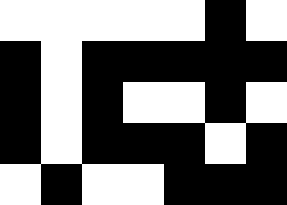[["white", "white", "white", "white", "white", "black", "white"], ["black", "white", "black", "black", "black", "black", "black"], ["black", "white", "black", "white", "white", "black", "white"], ["black", "white", "black", "black", "black", "white", "black"], ["white", "black", "white", "white", "black", "black", "black"]]